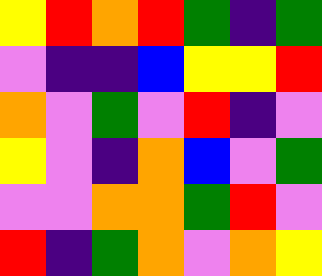[["yellow", "red", "orange", "red", "green", "indigo", "green"], ["violet", "indigo", "indigo", "blue", "yellow", "yellow", "red"], ["orange", "violet", "green", "violet", "red", "indigo", "violet"], ["yellow", "violet", "indigo", "orange", "blue", "violet", "green"], ["violet", "violet", "orange", "orange", "green", "red", "violet"], ["red", "indigo", "green", "orange", "violet", "orange", "yellow"]]